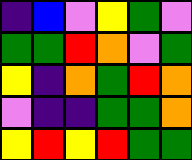[["indigo", "blue", "violet", "yellow", "green", "violet"], ["green", "green", "red", "orange", "violet", "green"], ["yellow", "indigo", "orange", "green", "red", "orange"], ["violet", "indigo", "indigo", "green", "green", "orange"], ["yellow", "red", "yellow", "red", "green", "green"]]